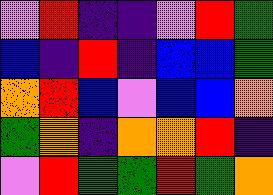[["violet", "red", "indigo", "indigo", "violet", "red", "green"], ["blue", "indigo", "red", "indigo", "blue", "blue", "green"], ["orange", "red", "blue", "violet", "blue", "blue", "orange"], ["green", "orange", "indigo", "orange", "orange", "red", "indigo"], ["violet", "red", "green", "green", "red", "green", "orange"]]